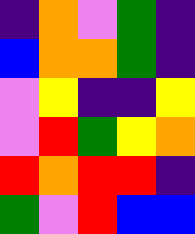[["indigo", "orange", "violet", "green", "indigo"], ["blue", "orange", "orange", "green", "indigo"], ["violet", "yellow", "indigo", "indigo", "yellow"], ["violet", "red", "green", "yellow", "orange"], ["red", "orange", "red", "red", "indigo"], ["green", "violet", "red", "blue", "blue"]]